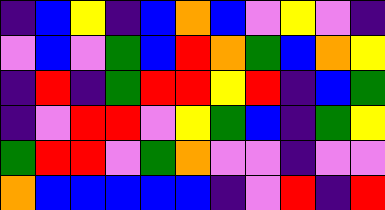[["indigo", "blue", "yellow", "indigo", "blue", "orange", "blue", "violet", "yellow", "violet", "indigo"], ["violet", "blue", "violet", "green", "blue", "red", "orange", "green", "blue", "orange", "yellow"], ["indigo", "red", "indigo", "green", "red", "red", "yellow", "red", "indigo", "blue", "green"], ["indigo", "violet", "red", "red", "violet", "yellow", "green", "blue", "indigo", "green", "yellow"], ["green", "red", "red", "violet", "green", "orange", "violet", "violet", "indigo", "violet", "violet"], ["orange", "blue", "blue", "blue", "blue", "blue", "indigo", "violet", "red", "indigo", "red"]]